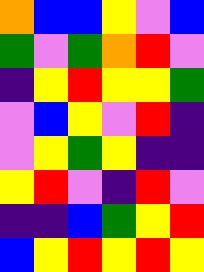[["orange", "blue", "blue", "yellow", "violet", "blue"], ["green", "violet", "green", "orange", "red", "violet"], ["indigo", "yellow", "red", "yellow", "yellow", "green"], ["violet", "blue", "yellow", "violet", "red", "indigo"], ["violet", "yellow", "green", "yellow", "indigo", "indigo"], ["yellow", "red", "violet", "indigo", "red", "violet"], ["indigo", "indigo", "blue", "green", "yellow", "red"], ["blue", "yellow", "red", "yellow", "red", "yellow"]]